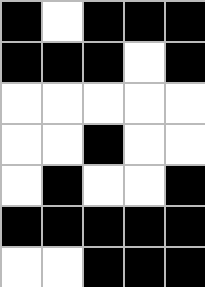[["black", "white", "black", "black", "black"], ["black", "black", "black", "white", "black"], ["white", "white", "white", "white", "white"], ["white", "white", "black", "white", "white"], ["white", "black", "white", "white", "black"], ["black", "black", "black", "black", "black"], ["white", "white", "black", "black", "black"]]